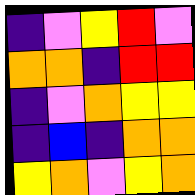[["indigo", "violet", "yellow", "red", "violet"], ["orange", "orange", "indigo", "red", "red"], ["indigo", "violet", "orange", "yellow", "yellow"], ["indigo", "blue", "indigo", "orange", "orange"], ["yellow", "orange", "violet", "yellow", "orange"]]